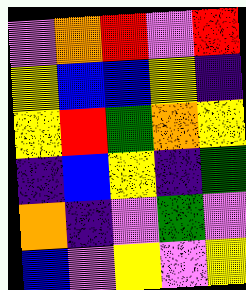[["violet", "orange", "red", "violet", "red"], ["yellow", "blue", "blue", "yellow", "indigo"], ["yellow", "red", "green", "orange", "yellow"], ["indigo", "blue", "yellow", "indigo", "green"], ["orange", "indigo", "violet", "green", "violet"], ["blue", "violet", "yellow", "violet", "yellow"]]